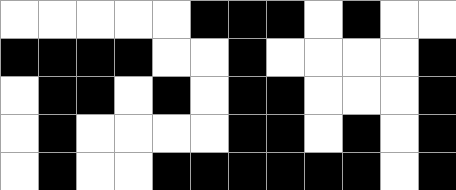[["white", "white", "white", "white", "white", "black", "black", "black", "white", "black", "white", "white"], ["black", "black", "black", "black", "white", "white", "black", "white", "white", "white", "white", "black"], ["white", "black", "black", "white", "black", "white", "black", "black", "white", "white", "white", "black"], ["white", "black", "white", "white", "white", "white", "black", "black", "white", "black", "white", "black"], ["white", "black", "white", "white", "black", "black", "black", "black", "black", "black", "white", "black"]]